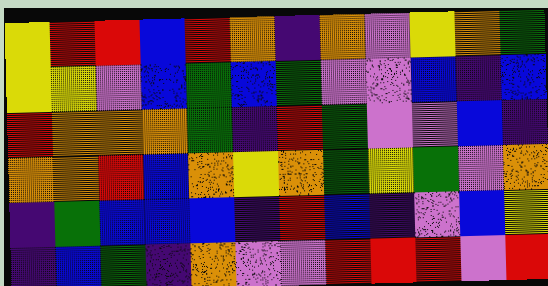[["yellow", "red", "red", "blue", "red", "orange", "indigo", "orange", "violet", "yellow", "orange", "green"], ["yellow", "yellow", "violet", "blue", "green", "blue", "green", "violet", "violet", "blue", "indigo", "blue"], ["red", "orange", "orange", "orange", "green", "indigo", "red", "green", "violet", "violet", "blue", "indigo"], ["orange", "orange", "red", "blue", "orange", "yellow", "orange", "green", "yellow", "green", "violet", "orange"], ["indigo", "green", "blue", "blue", "blue", "indigo", "red", "blue", "indigo", "violet", "blue", "yellow"], ["indigo", "blue", "green", "indigo", "orange", "violet", "violet", "red", "red", "red", "violet", "red"]]